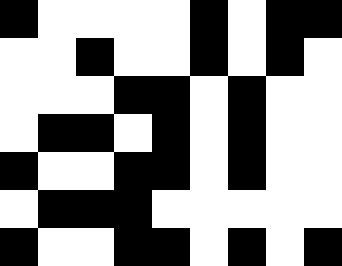[["black", "white", "white", "white", "white", "black", "white", "black", "black"], ["white", "white", "black", "white", "white", "black", "white", "black", "white"], ["white", "white", "white", "black", "black", "white", "black", "white", "white"], ["white", "black", "black", "white", "black", "white", "black", "white", "white"], ["black", "white", "white", "black", "black", "white", "black", "white", "white"], ["white", "black", "black", "black", "white", "white", "white", "white", "white"], ["black", "white", "white", "black", "black", "white", "black", "white", "black"]]